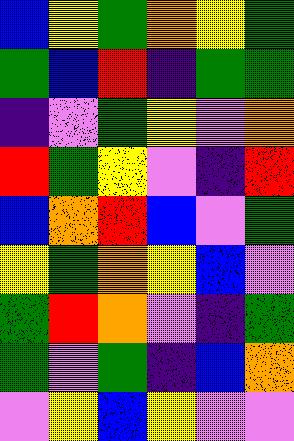[["blue", "yellow", "green", "orange", "yellow", "green"], ["green", "blue", "red", "indigo", "green", "green"], ["indigo", "violet", "green", "yellow", "violet", "orange"], ["red", "green", "yellow", "violet", "indigo", "red"], ["blue", "orange", "red", "blue", "violet", "green"], ["yellow", "green", "orange", "yellow", "blue", "violet"], ["green", "red", "orange", "violet", "indigo", "green"], ["green", "violet", "green", "indigo", "blue", "orange"], ["violet", "yellow", "blue", "yellow", "violet", "violet"]]